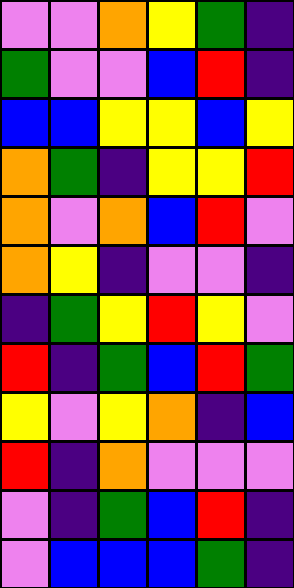[["violet", "violet", "orange", "yellow", "green", "indigo"], ["green", "violet", "violet", "blue", "red", "indigo"], ["blue", "blue", "yellow", "yellow", "blue", "yellow"], ["orange", "green", "indigo", "yellow", "yellow", "red"], ["orange", "violet", "orange", "blue", "red", "violet"], ["orange", "yellow", "indigo", "violet", "violet", "indigo"], ["indigo", "green", "yellow", "red", "yellow", "violet"], ["red", "indigo", "green", "blue", "red", "green"], ["yellow", "violet", "yellow", "orange", "indigo", "blue"], ["red", "indigo", "orange", "violet", "violet", "violet"], ["violet", "indigo", "green", "blue", "red", "indigo"], ["violet", "blue", "blue", "blue", "green", "indigo"]]